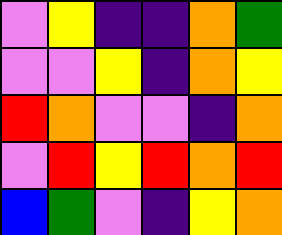[["violet", "yellow", "indigo", "indigo", "orange", "green"], ["violet", "violet", "yellow", "indigo", "orange", "yellow"], ["red", "orange", "violet", "violet", "indigo", "orange"], ["violet", "red", "yellow", "red", "orange", "red"], ["blue", "green", "violet", "indigo", "yellow", "orange"]]